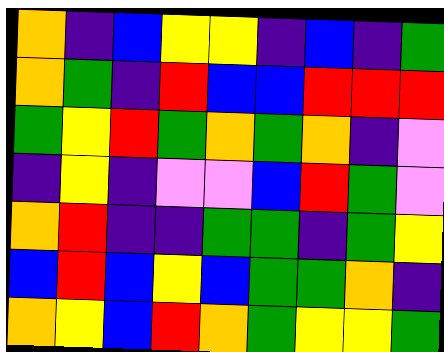[["orange", "indigo", "blue", "yellow", "yellow", "indigo", "blue", "indigo", "green"], ["orange", "green", "indigo", "red", "blue", "blue", "red", "red", "red"], ["green", "yellow", "red", "green", "orange", "green", "orange", "indigo", "violet"], ["indigo", "yellow", "indigo", "violet", "violet", "blue", "red", "green", "violet"], ["orange", "red", "indigo", "indigo", "green", "green", "indigo", "green", "yellow"], ["blue", "red", "blue", "yellow", "blue", "green", "green", "orange", "indigo"], ["orange", "yellow", "blue", "red", "orange", "green", "yellow", "yellow", "green"]]